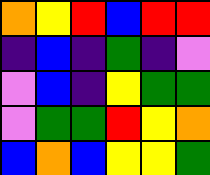[["orange", "yellow", "red", "blue", "red", "red"], ["indigo", "blue", "indigo", "green", "indigo", "violet"], ["violet", "blue", "indigo", "yellow", "green", "green"], ["violet", "green", "green", "red", "yellow", "orange"], ["blue", "orange", "blue", "yellow", "yellow", "green"]]